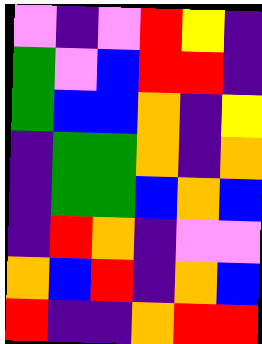[["violet", "indigo", "violet", "red", "yellow", "indigo"], ["green", "violet", "blue", "red", "red", "indigo"], ["green", "blue", "blue", "orange", "indigo", "yellow"], ["indigo", "green", "green", "orange", "indigo", "orange"], ["indigo", "green", "green", "blue", "orange", "blue"], ["indigo", "red", "orange", "indigo", "violet", "violet"], ["orange", "blue", "red", "indigo", "orange", "blue"], ["red", "indigo", "indigo", "orange", "red", "red"]]